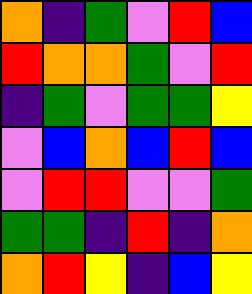[["orange", "indigo", "green", "violet", "red", "blue"], ["red", "orange", "orange", "green", "violet", "red"], ["indigo", "green", "violet", "green", "green", "yellow"], ["violet", "blue", "orange", "blue", "red", "blue"], ["violet", "red", "red", "violet", "violet", "green"], ["green", "green", "indigo", "red", "indigo", "orange"], ["orange", "red", "yellow", "indigo", "blue", "yellow"]]